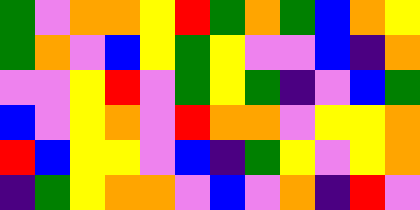[["green", "violet", "orange", "orange", "yellow", "red", "green", "orange", "green", "blue", "orange", "yellow"], ["green", "orange", "violet", "blue", "yellow", "green", "yellow", "violet", "violet", "blue", "indigo", "orange"], ["violet", "violet", "yellow", "red", "violet", "green", "yellow", "green", "indigo", "violet", "blue", "green"], ["blue", "violet", "yellow", "orange", "violet", "red", "orange", "orange", "violet", "yellow", "yellow", "orange"], ["red", "blue", "yellow", "yellow", "violet", "blue", "indigo", "green", "yellow", "violet", "yellow", "orange"], ["indigo", "green", "yellow", "orange", "orange", "violet", "blue", "violet", "orange", "indigo", "red", "violet"]]